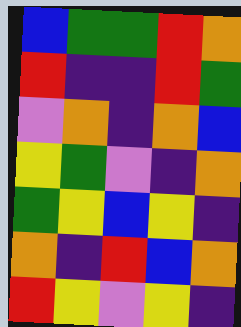[["blue", "green", "green", "red", "orange"], ["red", "indigo", "indigo", "red", "green"], ["violet", "orange", "indigo", "orange", "blue"], ["yellow", "green", "violet", "indigo", "orange"], ["green", "yellow", "blue", "yellow", "indigo"], ["orange", "indigo", "red", "blue", "orange"], ["red", "yellow", "violet", "yellow", "indigo"]]